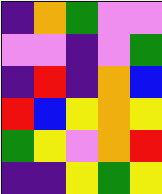[["indigo", "orange", "green", "violet", "violet"], ["violet", "violet", "indigo", "violet", "green"], ["indigo", "red", "indigo", "orange", "blue"], ["red", "blue", "yellow", "orange", "yellow"], ["green", "yellow", "violet", "orange", "red"], ["indigo", "indigo", "yellow", "green", "yellow"]]